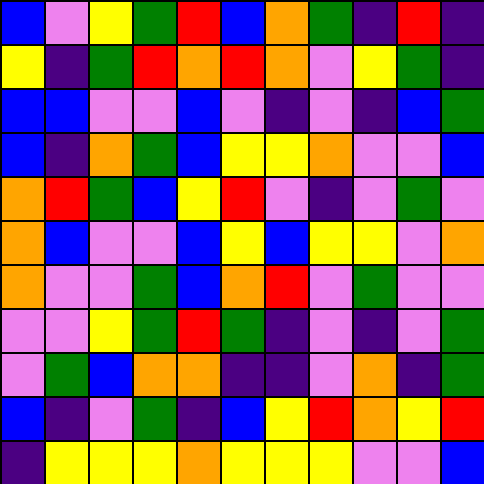[["blue", "violet", "yellow", "green", "red", "blue", "orange", "green", "indigo", "red", "indigo"], ["yellow", "indigo", "green", "red", "orange", "red", "orange", "violet", "yellow", "green", "indigo"], ["blue", "blue", "violet", "violet", "blue", "violet", "indigo", "violet", "indigo", "blue", "green"], ["blue", "indigo", "orange", "green", "blue", "yellow", "yellow", "orange", "violet", "violet", "blue"], ["orange", "red", "green", "blue", "yellow", "red", "violet", "indigo", "violet", "green", "violet"], ["orange", "blue", "violet", "violet", "blue", "yellow", "blue", "yellow", "yellow", "violet", "orange"], ["orange", "violet", "violet", "green", "blue", "orange", "red", "violet", "green", "violet", "violet"], ["violet", "violet", "yellow", "green", "red", "green", "indigo", "violet", "indigo", "violet", "green"], ["violet", "green", "blue", "orange", "orange", "indigo", "indigo", "violet", "orange", "indigo", "green"], ["blue", "indigo", "violet", "green", "indigo", "blue", "yellow", "red", "orange", "yellow", "red"], ["indigo", "yellow", "yellow", "yellow", "orange", "yellow", "yellow", "yellow", "violet", "violet", "blue"]]